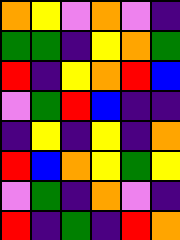[["orange", "yellow", "violet", "orange", "violet", "indigo"], ["green", "green", "indigo", "yellow", "orange", "green"], ["red", "indigo", "yellow", "orange", "red", "blue"], ["violet", "green", "red", "blue", "indigo", "indigo"], ["indigo", "yellow", "indigo", "yellow", "indigo", "orange"], ["red", "blue", "orange", "yellow", "green", "yellow"], ["violet", "green", "indigo", "orange", "violet", "indigo"], ["red", "indigo", "green", "indigo", "red", "orange"]]